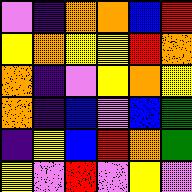[["violet", "indigo", "orange", "orange", "blue", "red"], ["yellow", "orange", "yellow", "yellow", "red", "orange"], ["orange", "indigo", "violet", "yellow", "orange", "yellow"], ["orange", "indigo", "blue", "violet", "blue", "green"], ["indigo", "yellow", "blue", "red", "orange", "green"], ["yellow", "violet", "red", "violet", "yellow", "violet"]]